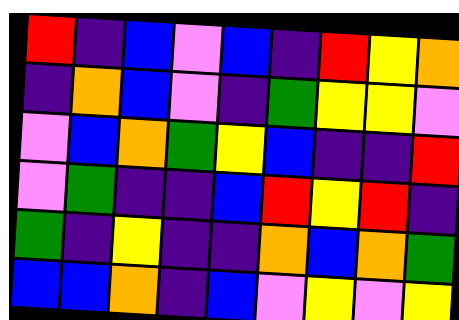[["red", "indigo", "blue", "violet", "blue", "indigo", "red", "yellow", "orange"], ["indigo", "orange", "blue", "violet", "indigo", "green", "yellow", "yellow", "violet"], ["violet", "blue", "orange", "green", "yellow", "blue", "indigo", "indigo", "red"], ["violet", "green", "indigo", "indigo", "blue", "red", "yellow", "red", "indigo"], ["green", "indigo", "yellow", "indigo", "indigo", "orange", "blue", "orange", "green"], ["blue", "blue", "orange", "indigo", "blue", "violet", "yellow", "violet", "yellow"]]